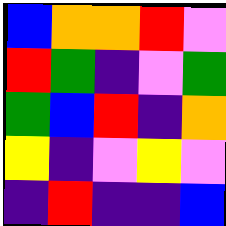[["blue", "orange", "orange", "red", "violet"], ["red", "green", "indigo", "violet", "green"], ["green", "blue", "red", "indigo", "orange"], ["yellow", "indigo", "violet", "yellow", "violet"], ["indigo", "red", "indigo", "indigo", "blue"]]